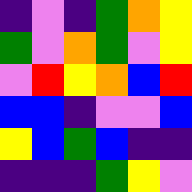[["indigo", "violet", "indigo", "green", "orange", "yellow"], ["green", "violet", "orange", "green", "violet", "yellow"], ["violet", "red", "yellow", "orange", "blue", "red"], ["blue", "blue", "indigo", "violet", "violet", "blue"], ["yellow", "blue", "green", "blue", "indigo", "indigo"], ["indigo", "indigo", "indigo", "green", "yellow", "violet"]]